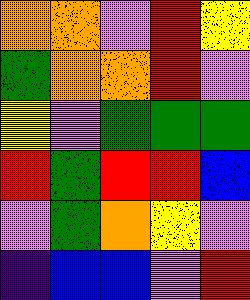[["orange", "orange", "violet", "red", "yellow"], ["green", "orange", "orange", "red", "violet"], ["yellow", "violet", "green", "green", "green"], ["red", "green", "red", "red", "blue"], ["violet", "green", "orange", "yellow", "violet"], ["indigo", "blue", "blue", "violet", "red"]]